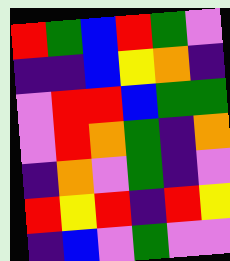[["red", "green", "blue", "red", "green", "violet"], ["indigo", "indigo", "blue", "yellow", "orange", "indigo"], ["violet", "red", "red", "blue", "green", "green"], ["violet", "red", "orange", "green", "indigo", "orange"], ["indigo", "orange", "violet", "green", "indigo", "violet"], ["red", "yellow", "red", "indigo", "red", "yellow"], ["indigo", "blue", "violet", "green", "violet", "violet"]]